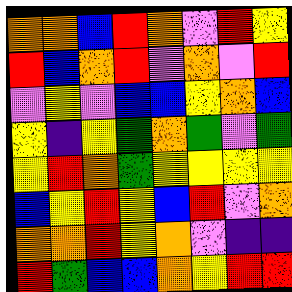[["orange", "orange", "blue", "red", "orange", "violet", "red", "yellow"], ["red", "blue", "orange", "red", "violet", "orange", "violet", "red"], ["violet", "yellow", "violet", "blue", "blue", "yellow", "orange", "blue"], ["yellow", "indigo", "yellow", "green", "orange", "green", "violet", "green"], ["yellow", "red", "orange", "green", "yellow", "yellow", "yellow", "yellow"], ["blue", "yellow", "red", "yellow", "blue", "red", "violet", "orange"], ["orange", "orange", "red", "yellow", "orange", "violet", "indigo", "indigo"], ["red", "green", "blue", "blue", "orange", "yellow", "red", "red"]]